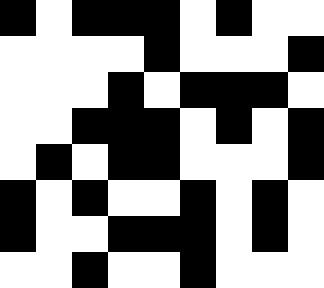[["black", "white", "black", "black", "black", "white", "black", "white", "white"], ["white", "white", "white", "white", "black", "white", "white", "white", "black"], ["white", "white", "white", "black", "white", "black", "black", "black", "white"], ["white", "white", "black", "black", "black", "white", "black", "white", "black"], ["white", "black", "white", "black", "black", "white", "white", "white", "black"], ["black", "white", "black", "white", "white", "black", "white", "black", "white"], ["black", "white", "white", "black", "black", "black", "white", "black", "white"], ["white", "white", "black", "white", "white", "black", "white", "white", "white"]]